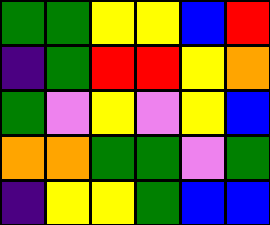[["green", "green", "yellow", "yellow", "blue", "red"], ["indigo", "green", "red", "red", "yellow", "orange"], ["green", "violet", "yellow", "violet", "yellow", "blue"], ["orange", "orange", "green", "green", "violet", "green"], ["indigo", "yellow", "yellow", "green", "blue", "blue"]]